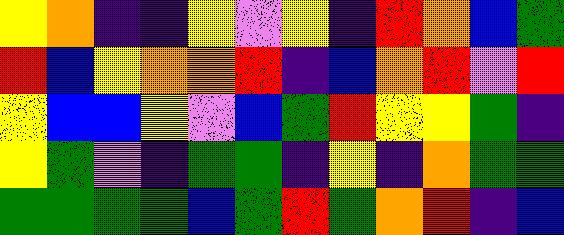[["yellow", "orange", "indigo", "indigo", "yellow", "violet", "yellow", "indigo", "red", "orange", "blue", "green"], ["red", "blue", "yellow", "orange", "orange", "red", "indigo", "blue", "orange", "red", "violet", "red"], ["yellow", "blue", "blue", "yellow", "violet", "blue", "green", "red", "yellow", "yellow", "green", "indigo"], ["yellow", "green", "violet", "indigo", "green", "green", "indigo", "yellow", "indigo", "orange", "green", "green"], ["green", "green", "green", "green", "blue", "green", "red", "green", "orange", "red", "indigo", "blue"]]